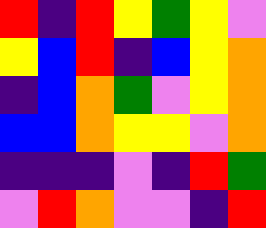[["red", "indigo", "red", "yellow", "green", "yellow", "violet"], ["yellow", "blue", "red", "indigo", "blue", "yellow", "orange"], ["indigo", "blue", "orange", "green", "violet", "yellow", "orange"], ["blue", "blue", "orange", "yellow", "yellow", "violet", "orange"], ["indigo", "indigo", "indigo", "violet", "indigo", "red", "green"], ["violet", "red", "orange", "violet", "violet", "indigo", "red"]]